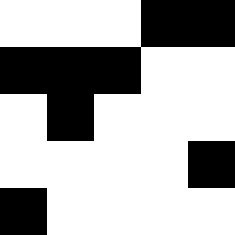[["white", "white", "white", "black", "black"], ["black", "black", "black", "white", "white"], ["white", "black", "white", "white", "white"], ["white", "white", "white", "white", "black"], ["black", "white", "white", "white", "white"]]